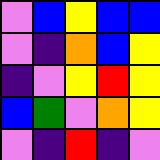[["violet", "blue", "yellow", "blue", "blue"], ["violet", "indigo", "orange", "blue", "yellow"], ["indigo", "violet", "yellow", "red", "yellow"], ["blue", "green", "violet", "orange", "yellow"], ["violet", "indigo", "red", "indigo", "violet"]]